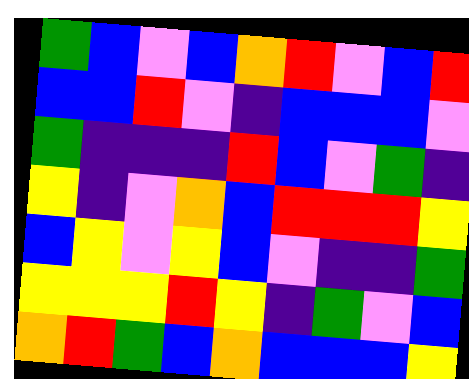[["green", "blue", "violet", "blue", "orange", "red", "violet", "blue", "red"], ["blue", "blue", "red", "violet", "indigo", "blue", "blue", "blue", "violet"], ["green", "indigo", "indigo", "indigo", "red", "blue", "violet", "green", "indigo"], ["yellow", "indigo", "violet", "orange", "blue", "red", "red", "red", "yellow"], ["blue", "yellow", "violet", "yellow", "blue", "violet", "indigo", "indigo", "green"], ["yellow", "yellow", "yellow", "red", "yellow", "indigo", "green", "violet", "blue"], ["orange", "red", "green", "blue", "orange", "blue", "blue", "blue", "yellow"]]